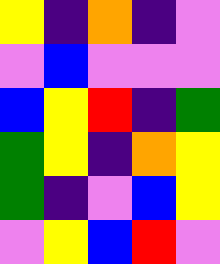[["yellow", "indigo", "orange", "indigo", "violet"], ["violet", "blue", "violet", "violet", "violet"], ["blue", "yellow", "red", "indigo", "green"], ["green", "yellow", "indigo", "orange", "yellow"], ["green", "indigo", "violet", "blue", "yellow"], ["violet", "yellow", "blue", "red", "violet"]]